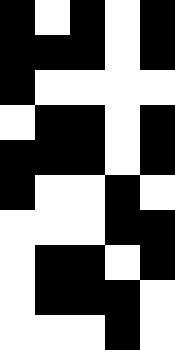[["black", "white", "black", "white", "black"], ["black", "black", "black", "white", "black"], ["black", "white", "white", "white", "white"], ["white", "black", "black", "white", "black"], ["black", "black", "black", "white", "black"], ["black", "white", "white", "black", "white"], ["white", "white", "white", "black", "black"], ["white", "black", "black", "white", "black"], ["white", "black", "black", "black", "white"], ["white", "white", "white", "black", "white"]]